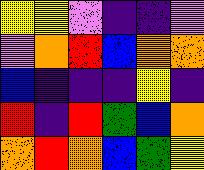[["yellow", "yellow", "violet", "indigo", "indigo", "violet"], ["violet", "orange", "red", "blue", "orange", "orange"], ["blue", "indigo", "indigo", "indigo", "yellow", "indigo"], ["red", "indigo", "red", "green", "blue", "orange"], ["orange", "red", "orange", "blue", "green", "yellow"]]